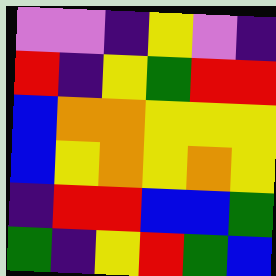[["violet", "violet", "indigo", "yellow", "violet", "indigo"], ["red", "indigo", "yellow", "green", "red", "red"], ["blue", "orange", "orange", "yellow", "yellow", "yellow"], ["blue", "yellow", "orange", "yellow", "orange", "yellow"], ["indigo", "red", "red", "blue", "blue", "green"], ["green", "indigo", "yellow", "red", "green", "blue"]]